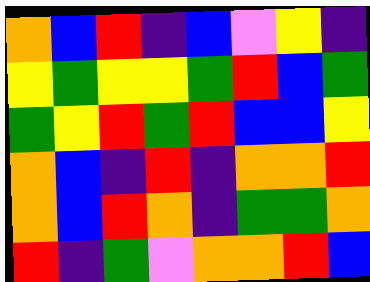[["orange", "blue", "red", "indigo", "blue", "violet", "yellow", "indigo"], ["yellow", "green", "yellow", "yellow", "green", "red", "blue", "green"], ["green", "yellow", "red", "green", "red", "blue", "blue", "yellow"], ["orange", "blue", "indigo", "red", "indigo", "orange", "orange", "red"], ["orange", "blue", "red", "orange", "indigo", "green", "green", "orange"], ["red", "indigo", "green", "violet", "orange", "orange", "red", "blue"]]